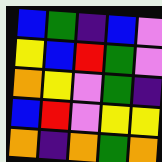[["blue", "green", "indigo", "blue", "violet"], ["yellow", "blue", "red", "green", "violet"], ["orange", "yellow", "violet", "green", "indigo"], ["blue", "red", "violet", "yellow", "yellow"], ["orange", "indigo", "orange", "green", "orange"]]